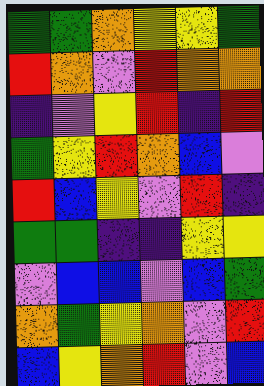[["green", "green", "orange", "yellow", "yellow", "green"], ["red", "orange", "violet", "red", "orange", "orange"], ["indigo", "violet", "yellow", "red", "indigo", "red"], ["green", "yellow", "red", "orange", "blue", "violet"], ["red", "blue", "yellow", "violet", "red", "indigo"], ["green", "green", "indigo", "indigo", "yellow", "yellow"], ["violet", "blue", "blue", "violet", "blue", "green"], ["orange", "green", "yellow", "orange", "violet", "red"], ["blue", "yellow", "orange", "red", "violet", "blue"]]